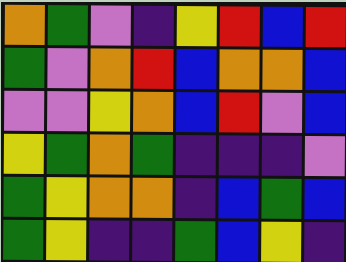[["orange", "green", "violet", "indigo", "yellow", "red", "blue", "red"], ["green", "violet", "orange", "red", "blue", "orange", "orange", "blue"], ["violet", "violet", "yellow", "orange", "blue", "red", "violet", "blue"], ["yellow", "green", "orange", "green", "indigo", "indigo", "indigo", "violet"], ["green", "yellow", "orange", "orange", "indigo", "blue", "green", "blue"], ["green", "yellow", "indigo", "indigo", "green", "blue", "yellow", "indigo"]]